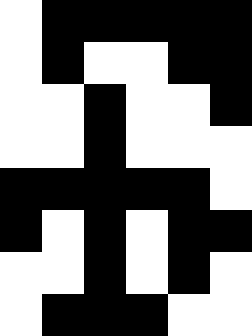[["white", "black", "black", "black", "black", "black"], ["white", "black", "white", "white", "black", "black"], ["white", "white", "black", "white", "white", "black"], ["white", "white", "black", "white", "white", "white"], ["black", "black", "black", "black", "black", "white"], ["black", "white", "black", "white", "black", "black"], ["white", "white", "black", "white", "black", "white"], ["white", "black", "black", "black", "white", "white"]]